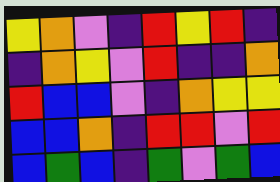[["yellow", "orange", "violet", "indigo", "red", "yellow", "red", "indigo"], ["indigo", "orange", "yellow", "violet", "red", "indigo", "indigo", "orange"], ["red", "blue", "blue", "violet", "indigo", "orange", "yellow", "yellow"], ["blue", "blue", "orange", "indigo", "red", "red", "violet", "red"], ["blue", "green", "blue", "indigo", "green", "violet", "green", "blue"]]